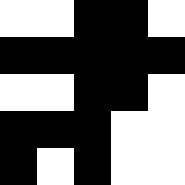[["white", "white", "black", "black", "white"], ["black", "black", "black", "black", "black"], ["white", "white", "black", "black", "white"], ["black", "black", "black", "white", "white"], ["black", "white", "black", "white", "white"]]